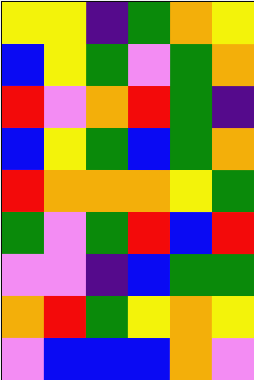[["yellow", "yellow", "indigo", "green", "orange", "yellow"], ["blue", "yellow", "green", "violet", "green", "orange"], ["red", "violet", "orange", "red", "green", "indigo"], ["blue", "yellow", "green", "blue", "green", "orange"], ["red", "orange", "orange", "orange", "yellow", "green"], ["green", "violet", "green", "red", "blue", "red"], ["violet", "violet", "indigo", "blue", "green", "green"], ["orange", "red", "green", "yellow", "orange", "yellow"], ["violet", "blue", "blue", "blue", "orange", "violet"]]